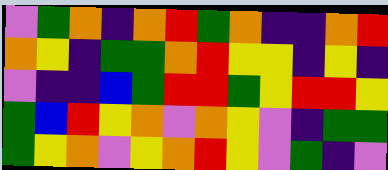[["violet", "green", "orange", "indigo", "orange", "red", "green", "orange", "indigo", "indigo", "orange", "red"], ["orange", "yellow", "indigo", "green", "green", "orange", "red", "yellow", "yellow", "indigo", "yellow", "indigo"], ["violet", "indigo", "indigo", "blue", "green", "red", "red", "green", "yellow", "red", "red", "yellow"], ["green", "blue", "red", "yellow", "orange", "violet", "orange", "yellow", "violet", "indigo", "green", "green"], ["green", "yellow", "orange", "violet", "yellow", "orange", "red", "yellow", "violet", "green", "indigo", "violet"]]